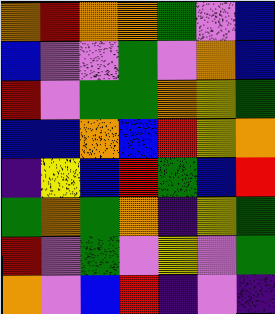[["orange", "red", "orange", "orange", "green", "violet", "blue"], ["blue", "violet", "violet", "green", "violet", "orange", "blue"], ["red", "violet", "green", "green", "orange", "yellow", "green"], ["blue", "blue", "orange", "blue", "red", "yellow", "orange"], ["indigo", "yellow", "blue", "red", "green", "blue", "red"], ["green", "orange", "green", "orange", "indigo", "yellow", "green"], ["red", "violet", "green", "violet", "yellow", "violet", "green"], ["orange", "violet", "blue", "red", "indigo", "violet", "indigo"]]